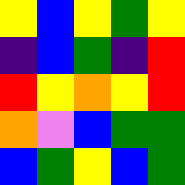[["yellow", "blue", "yellow", "green", "yellow"], ["indigo", "blue", "green", "indigo", "red"], ["red", "yellow", "orange", "yellow", "red"], ["orange", "violet", "blue", "green", "green"], ["blue", "green", "yellow", "blue", "green"]]